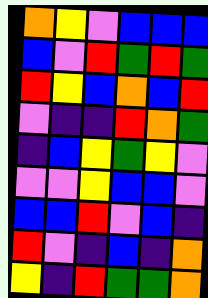[["orange", "yellow", "violet", "blue", "blue", "blue"], ["blue", "violet", "red", "green", "red", "green"], ["red", "yellow", "blue", "orange", "blue", "red"], ["violet", "indigo", "indigo", "red", "orange", "green"], ["indigo", "blue", "yellow", "green", "yellow", "violet"], ["violet", "violet", "yellow", "blue", "blue", "violet"], ["blue", "blue", "red", "violet", "blue", "indigo"], ["red", "violet", "indigo", "blue", "indigo", "orange"], ["yellow", "indigo", "red", "green", "green", "orange"]]